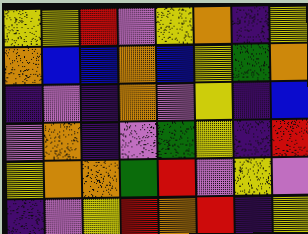[["yellow", "yellow", "red", "violet", "yellow", "orange", "indigo", "yellow"], ["orange", "blue", "blue", "orange", "blue", "yellow", "green", "orange"], ["indigo", "violet", "indigo", "orange", "violet", "yellow", "indigo", "blue"], ["violet", "orange", "indigo", "violet", "green", "yellow", "indigo", "red"], ["yellow", "orange", "orange", "green", "red", "violet", "yellow", "violet"], ["indigo", "violet", "yellow", "red", "orange", "red", "indigo", "yellow"]]